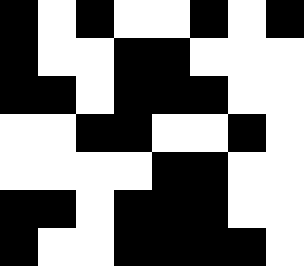[["black", "white", "black", "white", "white", "black", "white", "black"], ["black", "white", "white", "black", "black", "white", "white", "white"], ["black", "black", "white", "black", "black", "black", "white", "white"], ["white", "white", "black", "black", "white", "white", "black", "white"], ["white", "white", "white", "white", "black", "black", "white", "white"], ["black", "black", "white", "black", "black", "black", "white", "white"], ["black", "white", "white", "black", "black", "black", "black", "white"]]